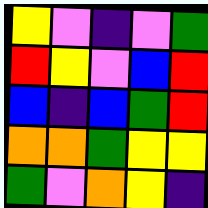[["yellow", "violet", "indigo", "violet", "green"], ["red", "yellow", "violet", "blue", "red"], ["blue", "indigo", "blue", "green", "red"], ["orange", "orange", "green", "yellow", "yellow"], ["green", "violet", "orange", "yellow", "indigo"]]